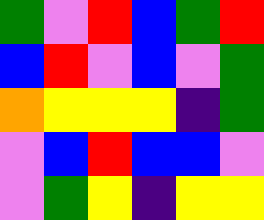[["green", "violet", "red", "blue", "green", "red"], ["blue", "red", "violet", "blue", "violet", "green"], ["orange", "yellow", "yellow", "yellow", "indigo", "green"], ["violet", "blue", "red", "blue", "blue", "violet"], ["violet", "green", "yellow", "indigo", "yellow", "yellow"]]